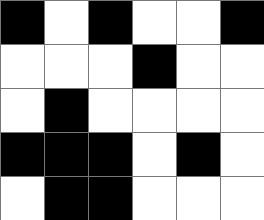[["black", "white", "black", "white", "white", "black"], ["white", "white", "white", "black", "white", "white"], ["white", "black", "white", "white", "white", "white"], ["black", "black", "black", "white", "black", "white"], ["white", "black", "black", "white", "white", "white"]]